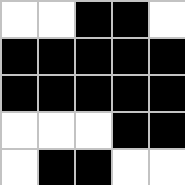[["white", "white", "black", "black", "white"], ["black", "black", "black", "black", "black"], ["black", "black", "black", "black", "black"], ["white", "white", "white", "black", "black"], ["white", "black", "black", "white", "white"]]